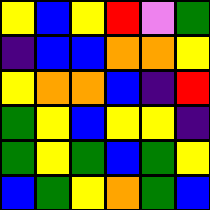[["yellow", "blue", "yellow", "red", "violet", "green"], ["indigo", "blue", "blue", "orange", "orange", "yellow"], ["yellow", "orange", "orange", "blue", "indigo", "red"], ["green", "yellow", "blue", "yellow", "yellow", "indigo"], ["green", "yellow", "green", "blue", "green", "yellow"], ["blue", "green", "yellow", "orange", "green", "blue"]]